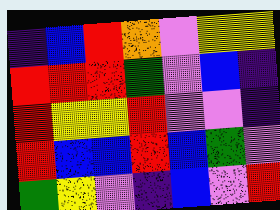[["indigo", "blue", "red", "orange", "violet", "yellow", "yellow"], ["red", "red", "red", "green", "violet", "blue", "indigo"], ["red", "yellow", "yellow", "red", "violet", "violet", "indigo"], ["red", "blue", "blue", "red", "blue", "green", "violet"], ["green", "yellow", "violet", "indigo", "blue", "violet", "red"]]